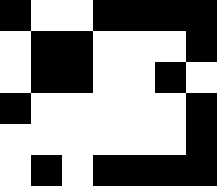[["black", "white", "white", "black", "black", "black", "black"], ["white", "black", "black", "white", "white", "white", "black"], ["white", "black", "black", "white", "white", "black", "white"], ["black", "white", "white", "white", "white", "white", "black"], ["white", "white", "white", "white", "white", "white", "black"], ["white", "black", "white", "black", "black", "black", "black"]]